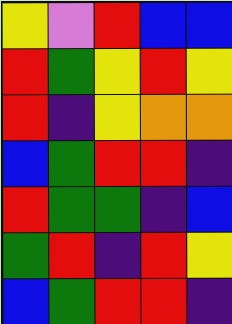[["yellow", "violet", "red", "blue", "blue"], ["red", "green", "yellow", "red", "yellow"], ["red", "indigo", "yellow", "orange", "orange"], ["blue", "green", "red", "red", "indigo"], ["red", "green", "green", "indigo", "blue"], ["green", "red", "indigo", "red", "yellow"], ["blue", "green", "red", "red", "indigo"]]